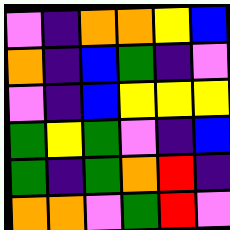[["violet", "indigo", "orange", "orange", "yellow", "blue"], ["orange", "indigo", "blue", "green", "indigo", "violet"], ["violet", "indigo", "blue", "yellow", "yellow", "yellow"], ["green", "yellow", "green", "violet", "indigo", "blue"], ["green", "indigo", "green", "orange", "red", "indigo"], ["orange", "orange", "violet", "green", "red", "violet"]]